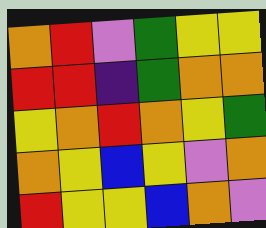[["orange", "red", "violet", "green", "yellow", "yellow"], ["red", "red", "indigo", "green", "orange", "orange"], ["yellow", "orange", "red", "orange", "yellow", "green"], ["orange", "yellow", "blue", "yellow", "violet", "orange"], ["red", "yellow", "yellow", "blue", "orange", "violet"]]